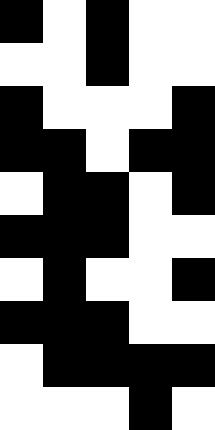[["black", "white", "black", "white", "white"], ["white", "white", "black", "white", "white"], ["black", "white", "white", "white", "black"], ["black", "black", "white", "black", "black"], ["white", "black", "black", "white", "black"], ["black", "black", "black", "white", "white"], ["white", "black", "white", "white", "black"], ["black", "black", "black", "white", "white"], ["white", "black", "black", "black", "black"], ["white", "white", "white", "black", "white"]]